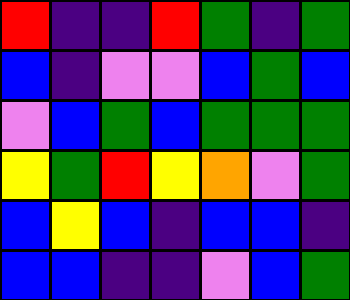[["red", "indigo", "indigo", "red", "green", "indigo", "green"], ["blue", "indigo", "violet", "violet", "blue", "green", "blue"], ["violet", "blue", "green", "blue", "green", "green", "green"], ["yellow", "green", "red", "yellow", "orange", "violet", "green"], ["blue", "yellow", "blue", "indigo", "blue", "blue", "indigo"], ["blue", "blue", "indigo", "indigo", "violet", "blue", "green"]]